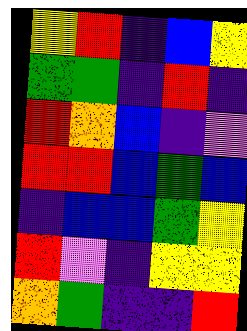[["yellow", "red", "indigo", "blue", "yellow"], ["green", "green", "indigo", "red", "indigo"], ["red", "orange", "blue", "indigo", "violet"], ["red", "red", "blue", "green", "blue"], ["indigo", "blue", "blue", "green", "yellow"], ["red", "violet", "indigo", "yellow", "yellow"], ["orange", "green", "indigo", "indigo", "red"]]